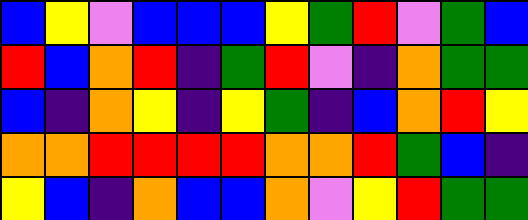[["blue", "yellow", "violet", "blue", "blue", "blue", "yellow", "green", "red", "violet", "green", "blue"], ["red", "blue", "orange", "red", "indigo", "green", "red", "violet", "indigo", "orange", "green", "green"], ["blue", "indigo", "orange", "yellow", "indigo", "yellow", "green", "indigo", "blue", "orange", "red", "yellow"], ["orange", "orange", "red", "red", "red", "red", "orange", "orange", "red", "green", "blue", "indigo"], ["yellow", "blue", "indigo", "orange", "blue", "blue", "orange", "violet", "yellow", "red", "green", "green"]]